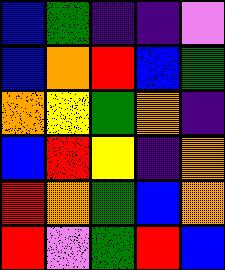[["blue", "green", "indigo", "indigo", "violet"], ["blue", "orange", "red", "blue", "green"], ["orange", "yellow", "green", "orange", "indigo"], ["blue", "red", "yellow", "indigo", "orange"], ["red", "orange", "green", "blue", "orange"], ["red", "violet", "green", "red", "blue"]]